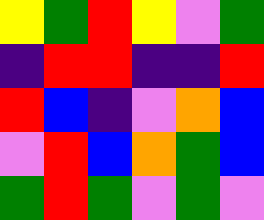[["yellow", "green", "red", "yellow", "violet", "green"], ["indigo", "red", "red", "indigo", "indigo", "red"], ["red", "blue", "indigo", "violet", "orange", "blue"], ["violet", "red", "blue", "orange", "green", "blue"], ["green", "red", "green", "violet", "green", "violet"]]